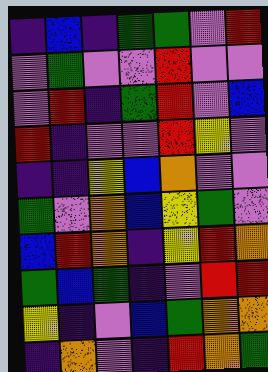[["indigo", "blue", "indigo", "green", "green", "violet", "red"], ["violet", "green", "violet", "violet", "red", "violet", "violet"], ["violet", "red", "indigo", "green", "red", "violet", "blue"], ["red", "indigo", "violet", "violet", "red", "yellow", "violet"], ["indigo", "indigo", "yellow", "blue", "orange", "violet", "violet"], ["green", "violet", "orange", "blue", "yellow", "green", "violet"], ["blue", "red", "orange", "indigo", "yellow", "red", "orange"], ["green", "blue", "green", "indigo", "violet", "red", "red"], ["yellow", "indigo", "violet", "blue", "green", "orange", "orange"], ["indigo", "orange", "violet", "indigo", "red", "orange", "green"]]